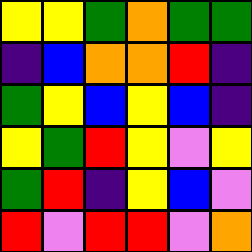[["yellow", "yellow", "green", "orange", "green", "green"], ["indigo", "blue", "orange", "orange", "red", "indigo"], ["green", "yellow", "blue", "yellow", "blue", "indigo"], ["yellow", "green", "red", "yellow", "violet", "yellow"], ["green", "red", "indigo", "yellow", "blue", "violet"], ["red", "violet", "red", "red", "violet", "orange"]]